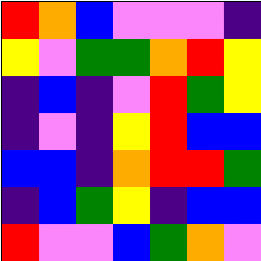[["red", "orange", "blue", "violet", "violet", "violet", "indigo"], ["yellow", "violet", "green", "green", "orange", "red", "yellow"], ["indigo", "blue", "indigo", "violet", "red", "green", "yellow"], ["indigo", "violet", "indigo", "yellow", "red", "blue", "blue"], ["blue", "blue", "indigo", "orange", "red", "red", "green"], ["indigo", "blue", "green", "yellow", "indigo", "blue", "blue"], ["red", "violet", "violet", "blue", "green", "orange", "violet"]]